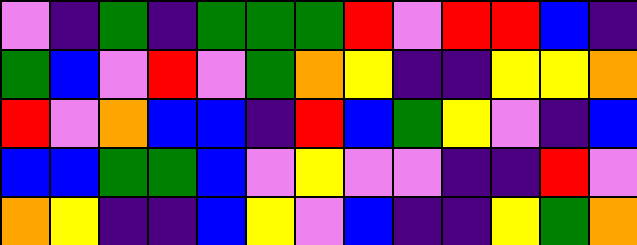[["violet", "indigo", "green", "indigo", "green", "green", "green", "red", "violet", "red", "red", "blue", "indigo"], ["green", "blue", "violet", "red", "violet", "green", "orange", "yellow", "indigo", "indigo", "yellow", "yellow", "orange"], ["red", "violet", "orange", "blue", "blue", "indigo", "red", "blue", "green", "yellow", "violet", "indigo", "blue"], ["blue", "blue", "green", "green", "blue", "violet", "yellow", "violet", "violet", "indigo", "indigo", "red", "violet"], ["orange", "yellow", "indigo", "indigo", "blue", "yellow", "violet", "blue", "indigo", "indigo", "yellow", "green", "orange"]]